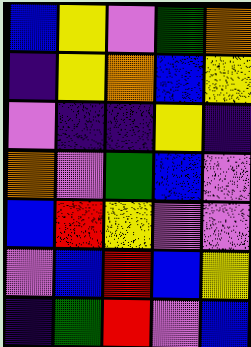[["blue", "yellow", "violet", "green", "orange"], ["indigo", "yellow", "orange", "blue", "yellow"], ["violet", "indigo", "indigo", "yellow", "indigo"], ["orange", "violet", "green", "blue", "violet"], ["blue", "red", "yellow", "violet", "violet"], ["violet", "blue", "red", "blue", "yellow"], ["indigo", "green", "red", "violet", "blue"]]